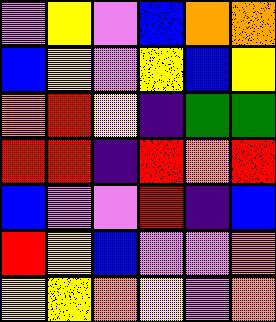[["violet", "yellow", "violet", "blue", "orange", "orange"], ["blue", "yellow", "violet", "yellow", "blue", "yellow"], ["orange", "red", "yellow", "indigo", "green", "green"], ["red", "red", "indigo", "red", "orange", "red"], ["blue", "violet", "violet", "red", "indigo", "blue"], ["red", "yellow", "blue", "violet", "violet", "orange"], ["yellow", "yellow", "orange", "yellow", "violet", "orange"]]